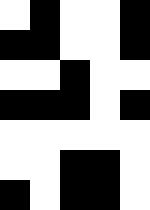[["white", "black", "white", "white", "black"], ["black", "black", "white", "white", "black"], ["white", "white", "black", "white", "white"], ["black", "black", "black", "white", "black"], ["white", "white", "white", "white", "white"], ["white", "white", "black", "black", "white"], ["black", "white", "black", "black", "white"]]